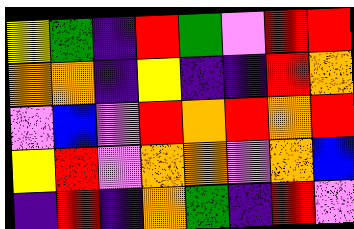[["yellow", "green", "indigo", "red", "green", "violet", "red", "red"], ["orange", "orange", "indigo", "yellow", "indigo", "indigo", "red", "orange"], ["violet", "blue", "violet", "red", "orange", "red", "orange", "red"], ["yellow", "red", "violet", "orange", "orange", "violet", "orange", "blue"], ["indigo", "red", "indigo", "orange", "green", "indigo", "red", "violet"]]